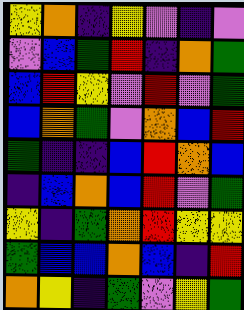[["yellow", "orange", "indigo", "yellow", "violet", "indigo", "violet"], ["violet", "blue", "green", "red", "indigo", "orange", "green"], ["blue", "red", "yellow", "violet", "red", "violet", "green"], ["blue", "orange", "green", "violet", "orange", "blue", "red"], ["green", "indigo", "indigo", "blue", "red", "orange", "blue"], ["indigo", "blue", "orange", "blue", "red", "violet", "green"], ["yellow", "indigo", "green", "orange", "red", "yellow", "yellow"], ["green", "blue", "blue", "orange", "blue", "indigo", "red"], ["orange", "yellow", "indigo", "green", "violet", "yellow", "green"]]